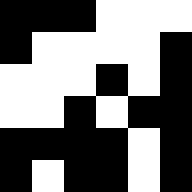[["black", "black", "black", "white", "white", "white"], ["black", "white", "white", "white", "white", "black"], ["white", "white", "white", "black", "white", "black"], ["white", "white", "black", "white", "black", "black"], ["black", "black", "black", "black", "white", "black"], ["black", "white", "black", "black", "white", "black"]]